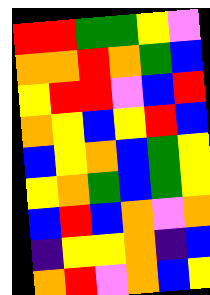[["red", "red", "green", "green", "yellow", "violet"], ["orange", "orange", "red", "orange", "green", "blue"], ["yellow", "red", "red", "violet", "blue", "red"], ["orange", "yellow", "blue", "yellow", "red", "blue"], ["blue", "yellow", "orange", "blue", "green", "yellow"], ["yellow", "orange", "green", "blue", "green", "yellow"], ["blue", "red", "blue", "orange", "violet", "orange"], ["indigo", "yellow", "yellow", "orange", "indigo", "blue"], ["orange", "red", "violet", "orange", "blue", "yellow"]]